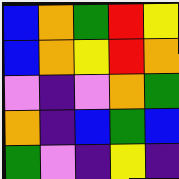[["blue", "orange", "green", "red", "yellow"], ["blue", "orange", "yellow", "red", "orange"], ["violet", "indigo", "violet", "orange", "green"], ["orange", "indigo", "blue", "green", "blue"], ["green", "violet", "indigo", "yellow", "indigo"]]